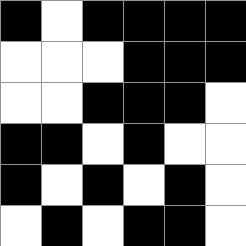[["black", "white", "black", "black", "black", "black"], ["white", "white", "white", "black", "black", "black"], ["white", "white", "black", "black", "black", "white"], ["black", "black", "white", "black", "white", "white"], ["black", "white", "black", "white", "black", "white"], ["white", "black", "white", "black", "black", "white"]]